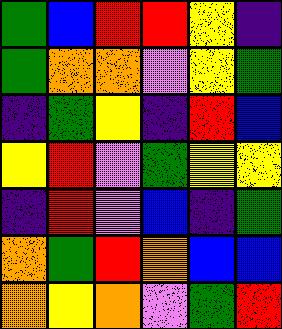[["green", "blue", "red", "red", "yellow", "indigo"], ["green", "orange", "orange", "violet", "yellow", "green"], ["indigo", "green", "yellow", "indigo", "red", "blue"], ["yellow", "red", "violet", "green", "yellow", "yellow"], ["indigo", "red", "violet", "blue", "indigo", "green"], ["orange", "green", "red", "orange", "blue", "blue"], ["orange", "yellow", "orange", "violet", "green", "red"]]